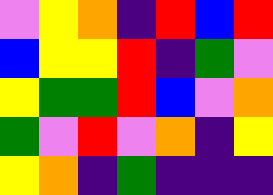[["violet", "yellow", "orange", "indigo", "red", "blue", "red"], ["blue", "yellow", "yellow", "red", "indigo", "green", "violet"], ["yellow", "green", "green", "red", "blue", "violet", "orange"], ["green", "violet", "red", "violet", "orange", "indigo", "yellow"], ["yellow", "orange", "indigo", "green", "indigo", "indigo", "indigo"]]